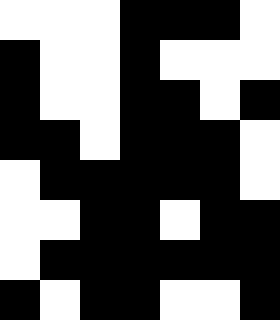[["white", "white", "white", "black", "black", "black", "white"], ["black", "white", "white", "black", "white", "white", "white"], ["black", "white", "white", "black", "black", "white", "black"], ["black", "black", "white", "black", "black", "black", "white"], ["white", "black", "black", "black", "black", "black", "white"], ["white", "white", "black", "black", "white", "black", "black"], ["white", "black", "black", "black", "black", "black", "black"], ["black", "white", "black", "black", "white", "white", "black"]]